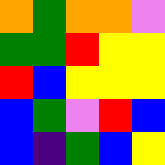[["orange", "green", "orange", "orange", "violet"], ["green", "green", "red", "yellow", "yellow"], ["red", "blue", "yellow", "yellow", "yellow"], ["blue", "green", "violet", "red", "blue"], ["blue", "indigo", "green", "blue", "yellow"]]